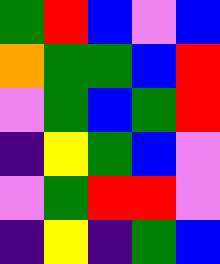[["green", "red", "blue", "violet", "blue"], ["orange", "green", "green", "blue", "red"], ["violet", "green", "blue", "green", "red"], ["indigo", "yellow", "green", "blue", "violet"], ["violet", "green", "red", "red", "violet"], ["indigo", "yellow", "indigo", "green", "blue"]]